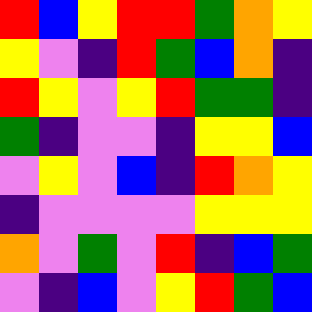[["red", "blue", "yellow", "red", "red", "green", "orange", "yellow"], ["yellow", "violet", "indigo", "red", "green", "blue", "orange", "indigo"], ["red", "yellow", "violet", "yellow", "red", "green", "green", "indigo"], ["green", "indigo", "violet", "violet", "indigo", "yellow", "yellow", "blue"], ["violet", "yellow", "violet", "blue", "indigo", "red", "orange", "yellow"], ["indigo", "violet", "violet", "violet", "violet", "yellow", "yellow", "yellow"], ["orange", "violet", "green", "violet", "red", "indigo", "blue", "green"], ["violet", "indigo", "blue", "violet", "yellow", "red", "green", "blue"]]